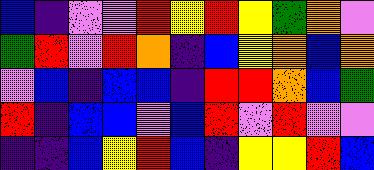[["blue", "indigo", "violet", "violet", "red", "yellow", "red", "yellow", "green", "orange", "violet"], ["green", "red", "violet", "red", "orange", "indigo", "blue", "yellow", "orange", "blue", "orange"], ["violet", "blue", "indigo", "blue", "blue", "indigo", "red", "red", "orange", "blue", "green"], ["red", "indigo", "blue", "blue", "violet", "blue", "red", "violet", "red", "violet", "violet"], ["indigo", "indigo", "blue", "yellow", "red", "blue", "indigo", "yellow", "yellow", "red", "blue"]]